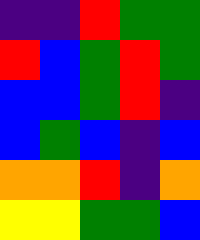[["indigo", "indigo", "red", "green", "green"], ["red", "blue", "green", "red", "green"], ["blue", "blue", "green", "red", "indigo"], ["blue", "green", "blue", "indigo", "blue"], ["orange", "orange", "red", "indigo", "orange"], ["yellow", "yellow", "green", "green", "blue"]]